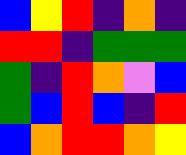[["blue", "yellow", "red", "indigo", "orange", "indigo"], ["red", "red", "indigo", "green", "green", "green"], ["green", "indigo", "red", "orange", "violet", "blue"], ["green", "blue", "red", "blue", "indigo", "red"], ["blue", "orange", "red", "red", "orange", "yellow"]]